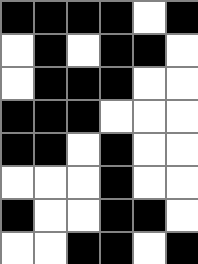[["black", "black", "black", "black", "white", "black"], ["white", "black", "white", "black", "black", "white"], ["white", "black", "black", "black", "white", "white"], ["black", "black", "black", "white", "white", "white"], ["black", "black", "white", "black", "white", "white"], ["white", "white", "white", "black", "white", "white"], ["black", "white", "white", "black", "black", "white"], ["white", "white", "black", "black", "white", "black"]]